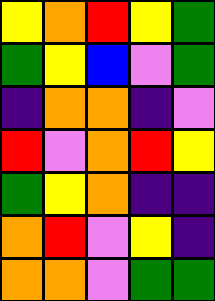[["yellow", "orange", "red", "yellow", "green"], ["green", "yellow", "blue", "violet", "green"], ["indigo", "orange", "orange", "indigo", "violet"], ["red", "violet", "orange", "red", "yellow"], ["green", "yellow", "orange", "indigo", "indigo"], ["orange", "red", "violet", "yellow", "indigo"], ["orange", "orange", "violet", "green", "green"]]